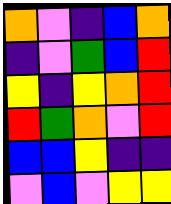[["orange", "violet", "indigo", "blue", "orange"], ["indigo", "violet", "green", "blue", "red"], ["yellow", "indigo", "yellow", "orange", "red"], ["red", "green", "orange", "violet", "red"], ["blue", "blue", "yellow", "indigo", "indigo"], ["violet", "blue", "violet", "yellow", "yellow"]]